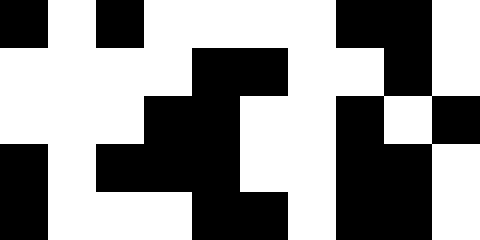[["black", "white", "black", "white", "white", "white", "white", "black", "black", "white"], ["white", "white", "white", "white", "black", "black", "white", "white", "black", "white"], ["white", "white", "white", "black", "black", "white", "white", "black", "white", "black"], ["black", "white", "black", "black", "black", "white", "white", "black", "black", "white"], ["black", "white", "white", "white", "black", "black", "white", "black", "black", "white"]]